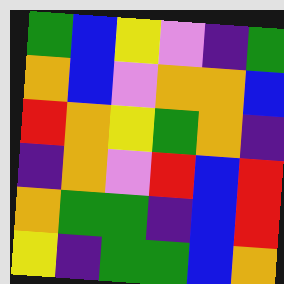[["green", "blue", "yellow", "violet", "indigo", "green"], ["orange", "blue", "violet", "orange", "orange", "blue"], ["red", "orange", "yellow", "green", "orange", "indigo"], ["indigo", "orange", "violet", "red", "blue", "red"], ["orange", "green", "green", "indigo", "blue", "red"], ["yellow", "indigo", "green", "green", "blue", "orange"]]